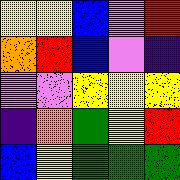[["yellow", "yellow", "blue", "violet", "red"], ["orange", "red", "blue", "violet", "indigo"], ["violet", "violet", "yellow", "yellow", "yellow"], ["indigo", "orange", "green", "yellow", "red"], ["blue", "yellow", "green", "green", "green"]]